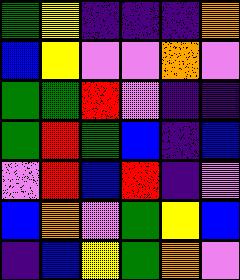[["green", "yellow", "indigo", "indigo", "indigo", "orange"], ["blue", "yellow", "violet", "violet", "orange", "violet"], ["green", "green", "red", "violet", "indigo", "indigo"], ["green", "red", "green", "blue", "indigo", "blue"], ["violet", "red", "blue", "red", "indigo", "violet"], ["blue", "orange", "violet", "green", "yellow", "blue"], ["indigo", "blue", "yellow", "green", "orange", "violet"]]